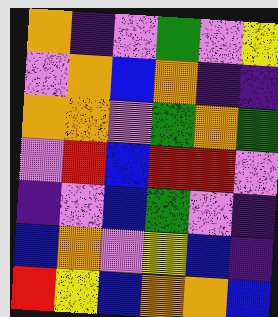[["orange", "indigo", "violet", "green", "violet", "yellow"], ["violet", "orange", "blue", "orange", "indigo", "indigo"], ["orange", "orange", "violet", "green", "orange", "green"], ["violet", "red", "blue", "red", "red", "violet"], ["indigo", "violet", "blue", "green", "violet", "indigo"], ["blue", "orange", "violet", "yellow", "blue", "indigo"], ["red", "yellow", "blue", "orange", "orange", "blue"]]